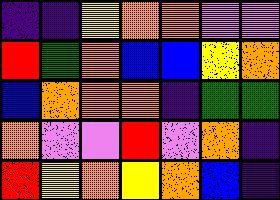[["indigo", "indigo", "yellow", "orange", "orange", "violet", "violet"], ["red", "green", "orange", "blue", "blue", "yellow", "orange"], ["blue", "orange", "orange", "orange", "indigo", "green", "green"], ["orange", "violet", "violet", "red", "violet", "orange", "indigo"], ["red", "yellow", "orange", "yellow", "orange", "blue", "indigo"]]